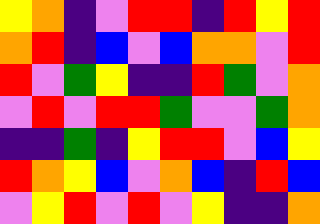[["yellow", "orange", "indigo", "violet", "red", "red", "indigo", "red", "yellow", "red"], ["orange", "red", "indigo", "blue", "violet", "blue", "orange", "orange", "violet", "red"], ["red", "violet", "green", "yellow", "indigo", "indigo", "red", "green", "violet", "orange"], ["violet", "red", "violet", "red", "red", "green", "violet", "violet", "green", "orange"], ["indigo", "indigo", "green", "indigo", "yellow", "red", "red", "violet", "blue", "yellow"], ["red", "orange", "yellow", "blue", "violet", "orange", "blue", "indigo", "red", "blue"], ["violet", "yellow", "red", "violet", "red", "violet", "yellow", "indigo", "indigo", "orange"]]